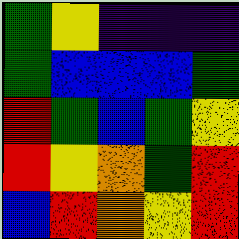[["green", "yellow", "indigo", "indigo", "indigo"], ["green", "blue", "blue", "blue", "green"], ["red", "green", "blue", "green", "yellow"], ["red", "yellow", "orange", "green", "red"], ["blue", "red", "orange", "yellow", "red"]]